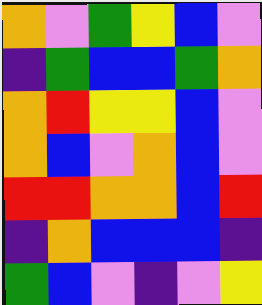[["orange", "violet", "green", "yellow", "blue", "violet"], ["indigo", "green", "blue", "blue", "green", "orange"], ["orange", "red", "yellow", "yellow", "blue", "violet"], ["orange", "blue", "violet", "orange", "blue", "violet"], ["red", "red", "orange", "orange", "blue", "red"], ["indigo", "orange", "blue", "blue", "blue", "indigo"], ["green", "blue", "violet", "indigo", "violet", "yellow"]]